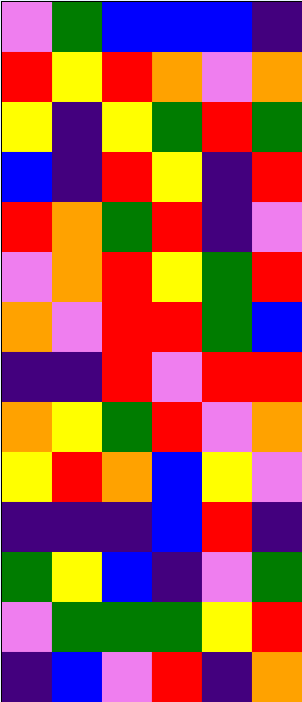[["violet", "green", "blue", "blue", "blue", "indigo"], ["red", "yellow", "red", "orange", "violet", "orange"], ["yellow", "indigo", "yellow", "green", "red", "green"], ["blue", "indigo", "red", "yellow", "indigo", "red"], ["red", "orange", "green", "red", "indigo", "violet"], ["violet", "orange", "red", "yellow", "green", "red"], ["orange", "violet", "red", "red", "green", "blue"], ["indigo", "indigo", "red", "violet", "red", "red"], ["orange", "yellow", "green", "red", "violet", "orange"], ["yellow", "red", "orange", "blue", "yellow", "violet"], ["indigo", "indigo", "indigo", "blue", "red", "indigo"], ["green", "yellow", "blue", "indigo", "violet", "green"], ["violet", "green", "green", "green", "yellow", "red"], ["indigo", "blue", "violet", "red", "indigo", "orange"]]